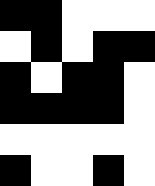[["black", "black", "white", "white", "white"], ["white", "black", "white", "black", "black"], ["black", "white", "black", "black", "white"], ["black", "black", "black", "black", "white"], ["white", "white", "white", "white", "white"], ["black", "white", "white", "black", "white"]]